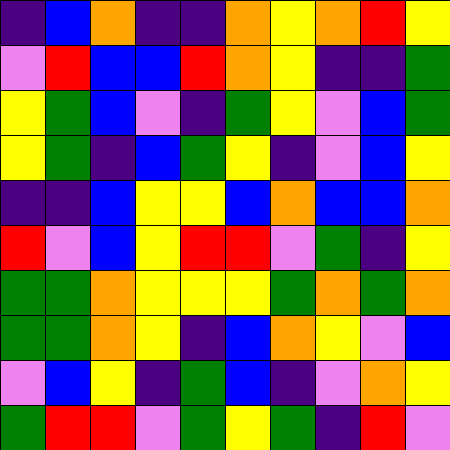[["indigo", "blue", "orange", "indigo", "indigo", "orange", "yellow", "orange", "red", "yellow"], ["violet", "red", "blue", "blue", "red", "orange", "yellow", "indigo", "indigo", "green"], ["yellow", "green", "blue", "violet", "indigo", "green", "yellow", "violet", "blue", "green"], ["yellow", "green", "indigo", "blue", "green", "yellow", "indigo", "violet", "blue", "yellow"], ["indigo", "indigo", "blue", "yellow", "yellow", "blue", "orange", "blue", "blue", "orange"], ["red", "violet", "blue", "yellow", "red", "red", "violet", "green", "indigo", "yellow"], ["green", "green", "orange", "yellow", "yellow", "yellow", "green", "orange", "green", "orange"], ["green", "green", "orange", "yellow", "indigo", "blue", "orange", "yellow", "violet", "blue"], ["violet", "blue", "yellow", "indigo", "green", "blue", "indigo", "violet", "orange", "yellow"], ["green", "red", "red", "violet", "green", "yellow", "green", "indigo", "red", "violet"]]